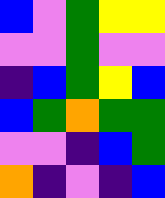[["blue", "violet", "green", "yellow", "yellow"], ["violet", "violet", "green", "violet", "violet"], ["indigo", "blue", "green", "yellow", "blue"], ["blue", "green", "orange", "green", "green"], ["violet", "violet", "indigo", "blue", "green"], ["orange", "indigo", "violet", "indigo", "blue"]]